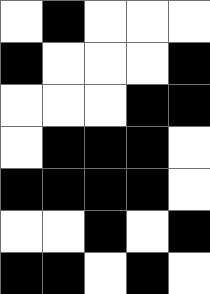[["white", "black", "white", "white", "white"], ["black", "white", "white", "white", "black"], ["white", "white", "white", "black", "black"], ["white", "black", "black", "black", "white"], ["black", "black", "black", "black", "white"], ["white", "white", "black", "white", "black"], ["black", "black", "white", "black", "white"]]